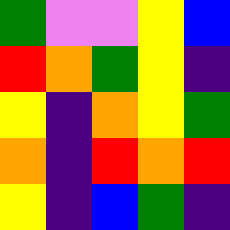[["green", "violet", "violet", "yellow", "blue"], ["red", "orange", "green", "yellow", "indigo"], ["yellow", "indigo", "orange", "yellow", "green"], ["orange", "indigo", "red", "orange", "red"], ["yellow", "indigo", "blue", "green", "indigo"]]